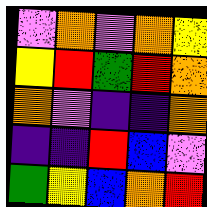[["violet", "orange", "violet", "orange", "yellow"], ["yellow", "red", "green", "red", "orange"], ["orange", "violet", "indigo", "indigo", "orange"], ["indigo", "indigo", "red", "blue", "violet"], ["green", "yellow", "blue", "orange", "red"]]